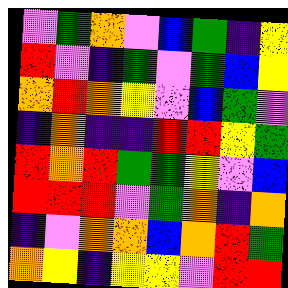[["violet", "green", "orange", "violet", "blue", "green", "indigo", "yellow"], ["red", "violet", "indigo", "green", "violet", "green", "blue", "yellow"], ["orange", "red", "orange", "yellow", "violet", "blue", "green", "violet"], ["indigo", "orange", "indigo", "indigo", "red", "red", "yellow", "green"], ["red", "orange", "red", "green", "green", "yellow", "violet", "blue"], ["red", "red", "red", "violet", "green", "orange", "indigo", "orange"], ["indigo", "violet", "orange", "orange", "blue", "orange", "red", "green"], ["orange", "yellow", "indigo", "yellow", "yellow", "violet", "red", "red"]]